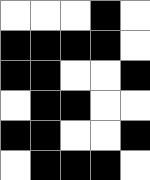[["white", "white", "white", "black", "white"], ["black", "black", "black", "black", "white"], ["black", "black", "white", "white", "black"], ["white", "black", "black", "white", "white"], ["black", "black", "white", "white", "black"], ["white", "black", "black", "black", "white"]]